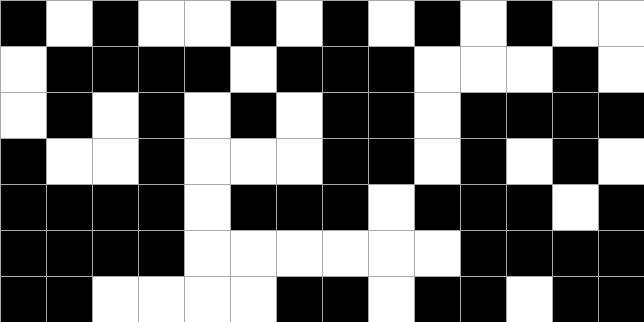[["black", "white", "black", "white", "white", "black", "white", "black", "white", "black", "white", "black", "white", "white"], ["white", "black", "black", "black", "black", "white", "black", "black", "black", "white", "white", "white", "black", "white"], ["white", "black", "white", "black", "white", "black", "white", "black", "black", "white", "black", "black", "black", "black"], ["black", "white", "white", "black", "white", "white", "white", "black", "black", "white", "black", "white", "black", "white"], ["black", "black", "black", "black", "white", "black", "black", "black", "white", "black", "black", "black", "white", "black"], ["black", "black", "black", "black", "white", "white", "white", "white", "white", "white", "black", "black", "black", "black"], ["black", "black", "white", "white", "white", "white", "black", "black", "white", "black", "black", "white", "black", "black"]]